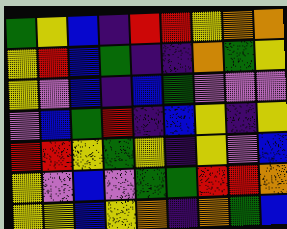[["green", "yellow", "blue", "indigo", "red", "red", "yellow", "orange", "orange"], ["yellow", "red", "blue", "green", "indigo", "indigo", "orange", "green", "yellow"], ["yellow", "violet", "blue", "indigo", "blue", "green", "violet", "violet", "violet"], ["violet", "blue", "green", "red", "indigo", "blue", "yellow", "indigo", "yellow"], ["red", "red", "yellow", "green", "yellow", "indigo", "yellow", "violet", "blue"], ["yellow", "violet", "blue", "violet", "green", "green", "red", "red", "orange"], ["yellow", "yellow", "blue", "yellow", "orange", "indigo", "orange", "green", "blue"]]